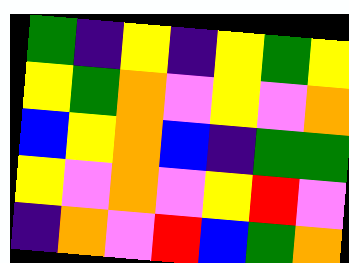[["green", "indigo", "yellow", "indigo", "yellow", "green", "yellow"], ["yellow", "green", "orange", "violet", "yellow", "violet", "orange"], ["blue", "yellow", "orange", "blue", "indigo", "green", "green"], ["yellow", "violet", "orange", "violet", "yellow", "red", "violet"], ["indigo", "orange", "violet", "red", "blue", "green", "orange"]]